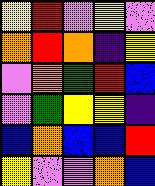[["yellow", "red", "violet", "yellow", "violet"], ["orange", "red", "orange", "indigo", "yellow"], ["violet", "orange", "green", "red", "blue"], ["violet", "green", "yellow", "yellow", "indigo"], ["blue", "orange", "blue", "blue", "red"], ["yellow", "violet", "violet", "orange", "blue"]]